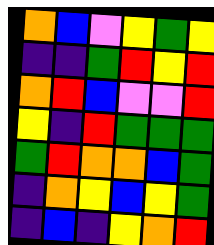[["orange", "blue", "violet", "yellow", "green", "yellow"], ["indigo", "indigo", "green", "red", "yellow", "red"], ["orange", "red", "blue", "violet", "violet", "red"], ["yellow", "indigo", "red", "green", "green", "green"], ["green", "red", "orange", "orange", "blue", "green"], ["indigo", "orange", "yellow", "blue", "yellow", "green"], ["indigo", "blue", "indigo", "yellow", "orange", "red"]]